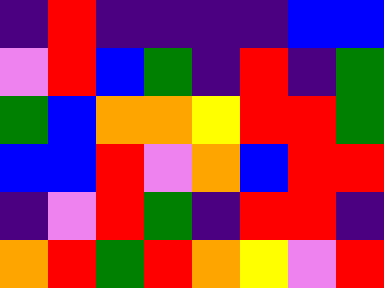[["indigo", "red", "indigo", "indigo", "indigo", "indigo", "blue", "blue"], ["violet", "red", "blue", "green", "indigo", "red", "indigo", "green"], ["green", "blue", "orange", "orange", "yellow", "red", "red", "green"], ["blue", "blue", "red", "violet", "orange", "blue", "red", "red"], ["indigo", "violet", "red", "green", "indigo", "red", "red", "indigo"], ["orange", "red", "green", "red", "orange", "yellow", "violet", "red"]]